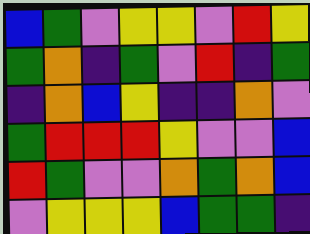[["blue", "green", "violet", "yellow", "yellow", "violet", "red", "yellow"], ["green", "orange", "indigo", "green", "violet", "red", "indigo", "green"], ["indigo", "orange", "blue", "yellow", "indigo", "indigo", "orange", "violet"], ["green", "red", "red", "red", "yellow", "violet", "violet", "blue"], ["red", "green", "violet", "violet", "orange", "green", "orange", "blue"], ["violet", "yellow", "yellow", "yellow", "blue", "green", "green", "indigo"]]